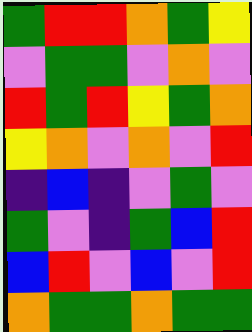[["green", "red", "red", "orange", "green", "yellow"], ["violet", "green", "green", "violet", "orange", "violet"], ["red", "green", "red", "yellow", "green", "orange"], ["yellow", "orange", "violet", "orange", "violet", "red"], ["indigo", "blue", "indigo", "violet", "green", "violet"], ["green", "violet", "indigo", "green", "blue", "red"], ["blue", "red", "violet", "blue", "violet", "red"], ["orange", "green", "green", "orange", "green", "green"]]